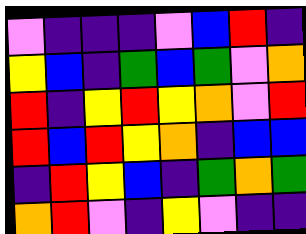[["violet", "indigo", "indigo", "indigo", "violet", "blue", "red", "indigo"], ["yellow", "blue", "indigo", "green", "blue", "green", "violet", "orange"], ["red", "indigo", "yellow", "red", "yellow", "orange", "violet", "red"], ["red", "blue", "red", "yellow", "orange", "indigo", "blue", "blue"], ["indigo", "red", "yellow", "blue", "indigo", "green", "orange", "green"], ["orange", "red", "violet", "indigo", "yellow", "violet", "indigo", "indigo"]]